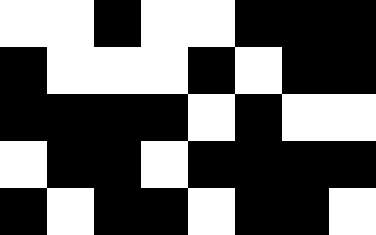[["white", "white", "black", "white", "white", "black", "black", "black"], ["black", "white", "white", "white", "black", "white", "black", "black"], ["black", "black", "black", "black", "white", "black", "white", "white"], ["white", "black", "black", "white", "black", "black", "black", "black"], ["black", "white", "black", "black", "white", "black", "black", "white"]]